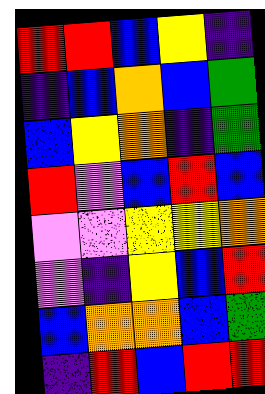[["red", "red", "blue", "yellow", "indigo"], ["indigo", "blue", "orange", "blue", "green"], ["blue", "yellow", "orange", "indigo", "green"], ["red", "violet", "blue", "red", "blue"], ["violet", "violet", "yellow", "yellow", "orange"], ["violet", "indigo", "yellow", "blue", "red"], ["blue", "orange", "orange", "blue", "green"], ["indigo", "red", "blue", "red", "red"]]